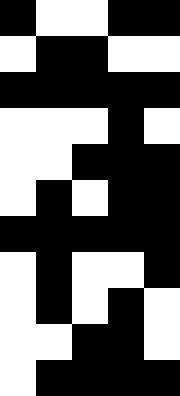[["black", "white", "white", "black", "black"], ["white", "black", "black", "white", "white"], ["black", "black", "black", "black", "black"], ["white", "white", "white", "black", "white"], ["white", "white", "black", "black", "black"], ["white", "black", "white", "black", "black"], ["black", "black", "black", "black", "black"], ["white", "black", "white", "white", "black"], ["white", "black", "white", "black", "white"], ["white", "white", "black", "black", "white"], ["white", "black", "black", "black", "black"]]